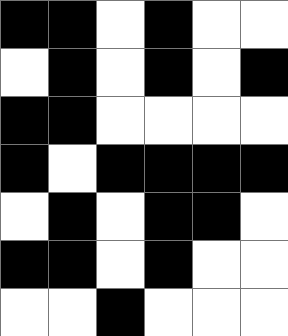[["black", "black", "white", "black", "white", "white"], ["white", "black", "white", "black", "white", "black"], ["black", "black", "white", "white", "white", "white"], ["black", "white", "black", "black", "black", "black"], ["white", "black", "white", "black", "black", "white"], ["black", "black", "white", "black", "white", "white"], ["white", "white", "black", "white", "white", "white"]]